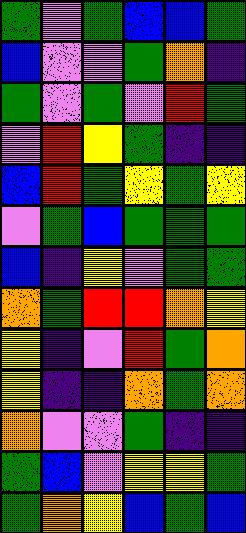[["green", "violet", "green", "blue", "blue", "green"], ["blue", "violet", "violet", "green", "orange", "indigo"], ["green", "violet", "green", "violet", "red", "green"], ["violet", "red", "yellow", "green", "indigo", "indigo"], ["blue", "red", "green", "yellow", "green", "yellow"], ["violet", "green", "blue", "green", "green", "green"], ["blue", "indigo", "yellow", "violet", "green", "green"], ["orange", "green", "red", "red", "orange", "yellow"], ["yellow", "indigo", "violet", "red", "green", "orange"], ["yellow", "indigo", "indigo", "orange", "green", "orange"], ["orange", "violet", "violet", "green", "indigo", "indigo"], ["green", "blue", "violet", "yellow", "yellow", "green"], ["green", "orange", "yellow", "blue", "green", "blue"]]